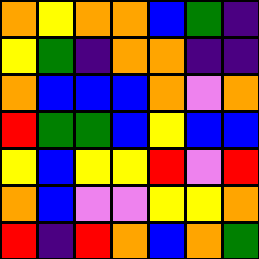[["orange", "yellow", "orange", "orange", "blue", "green", "indigo"], ["yellow", "green", "indigo", "orange", "orange", "indigo", "indigo"], ["orange", "blue", "blue", "blue", "orange", "violet", "orange"], ["red", "green", "green", "blue", "yellow", "blue", "blue"], ["yellow", "blue", "yellow", "yellow", "red", "violet", "red"], ["orange", "blue", "violet", "violet", "yellow", "yellow", "orange"], ["red", "indigo", "red", "orange", "blue", "orange", "green"]]